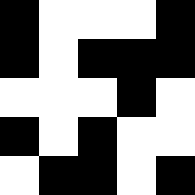[["black", "white", "white", "white", "black"], ["black", "white", "black", "black", "black"], ["white", "white", "white", "black", "white"], ["black", "white", "black", "white", "white"], ["white", "black", "black", "white", "black"]]